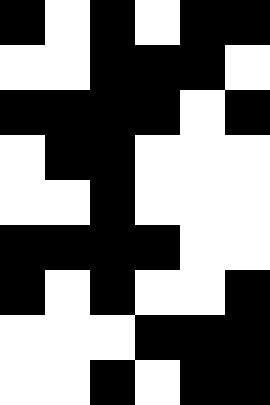[["black", "white", "black", "white", "black", "black"], ["white", "white", "black", "black", "black", "white"], ["black", "black", "black", "black", "white", "black"], ["white", "black", "black", "white", "white", "white"], ["white", "white", "black", "white", "white", "white"], ["black", "black", "black", "black", "white", "white"], ["black", "white", "black", "white", "white", "black"], ["white", "white", "white", "black", "black", "black"], ["white", "white", "black", "white", "black", "black"]]